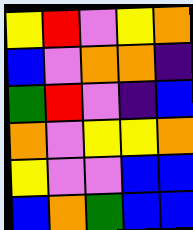[["yellow", "red", "violet", "yellow", "orange"], ["blue", "violet", "orange", "orange", "indigo"], ["green", "red", "violet", "indigo", "blue"], ["orange", "violet", "yellow", "yellow", "orange"], ["yellow", "violet", "violet", "blue", "blue"], ["blue", "orange", "green", "blue", "blue"]]